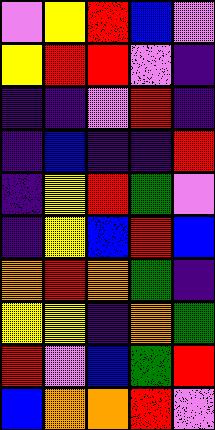[["violet", "yellow", "red", "blue", "violet"], ["yellow", "red", "red", "violet", "indigo"], ["indigo", "indigo", "violet", "red", "indigo"], ["indigo", "blue", "indigo", "indigo", "red"], ["indigo", "yellow", "red", "green", "violet"], ["indigo", "yellow", "blue", "red", "blue"], ["orange", "red", "orange", "green", "indigo"], ["yellow", "yellow", "indigo", "orange", "green"], ["red", "violet", "blue", "green", "red"], ["blue", "orange", "orange", "red", "violet"]]